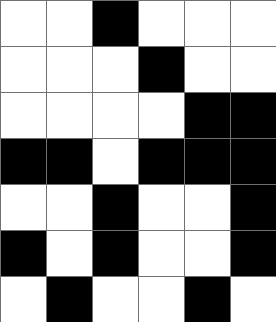[["white", "white", "black", "white", "white", "white"], ["white", "white", "white", "black", "white", "white"], ["white", "white", "white", "white", "black", "black"], ["black", "black", "white", "black", "black", "black"], ["white", "white", "black", "white", "white", "black"], ["black", "white", "black", "white", "white", "black"], ["white", "black", "white", "white", "black", "white"]]